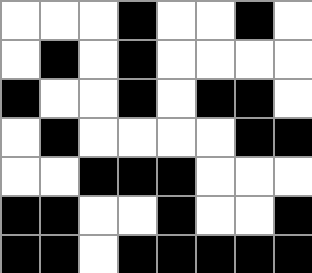[["white", "white", "white", "black", "white", "white", "black", "white"], ["white", "black", "white", "black", "white", "white", "white", "white"], ["black", "white", "white", "black", "white", "black", "black", "white"], ["white", "black", "white", "white", "white", "white", "black", "black"], ["white", "white", "black", "black", "black", "white", "white", "white"], ["black", "black", "white", "white", "black", "white", "white", "black"], ["black", "black", "white", "black", "black", "black", "black", "black"]]